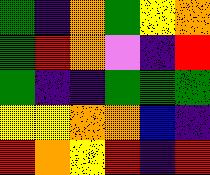[["green", "indigo", "orange", "green", "yellow", "orange"], ["green", "red", "orange", "violet", "indigo", "red"], ["green", "indigo", "indigo", "green", "green", "green"], ["yellow", "yellow", "orange", "orange", "blue", "indigo"], ["red", "orange", "yellow", "red", "indigo", "red"]]